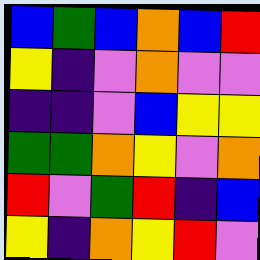[["blue", "green", "blue", "orange", "blue", "red"], ["yellow", "indigo", "violet", "orange", "violet", "violet"], ["indigo", "indigo", "violet", "blue", "yellow", "yellow"], ["green", "green", "orange", "yellow", "violet", "orange"], ["red", "violet", "green", "red", "indigo", "blue"], ["yellow", "indigo", "orange", "yellow", "red", "violet"]]